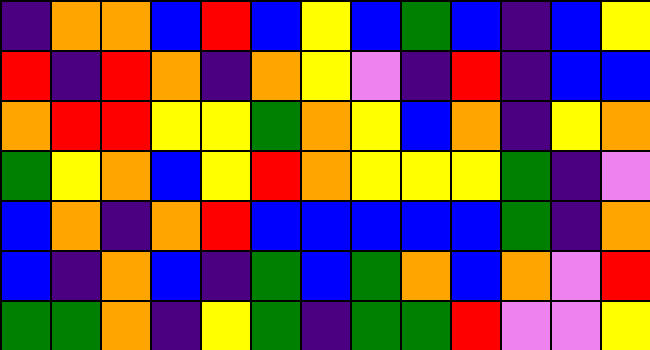[["indigo", "orange", "orange", "blue", "red", "blue", "yellow", "blue", "green", "blue", "indigo", "blue", "yellow"], ["red", "indigo", "red", "orange", "indigo", "orange", "yellow", "violet", "indigo", "red", "indigo", "blue", "blue"], ["orange", "red", "red", "yellow", "yellow", "green", "orange", "yellow", "blue", "orange", "indigo", "yellow", "orange"], ["green", "yellow", "orange", "blue", "yellow", "red", "orange", "yellow", "yellow", "yellow", "green", "indigo", "violet"], ["blue", "orange", "indigo", "orange", "red", "blue", "blue", "blue", "blue", "blue", "green", "indigo", "orange"], ["blue", "indigo", "orange", "blue", "indigo", "green", "blue", "green", "orange", "blue", "orange", "violet", "red"], ["green", "green", "orange", "indigo", "yellow", "green", "indigo", "green", "green", "red", "violet", "violet", "yellow"]]